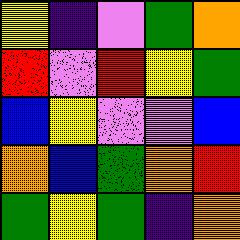[["yellow", "indigo", "violet", "green", "orange"], ["red", "violet", "red", "yellow", "green"], ["blue", "yellow", "violet", "violet", "blue"], ["orange", "blue", "green", "orange", "red"], ["green", "yellow", "green", "indigo", "orange"]]